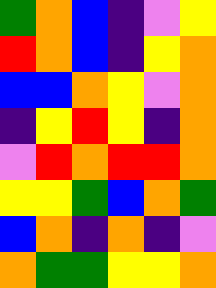[["green", "orange", "blue", "indigo", "violet", "yellow"], ["red", "orange", "blue", "indigo", "yellow", "orange"], ["blue", "blue", "orange", "yellow", "violet", "orange"], ["indigo", "yellow", "red", "yellow", "indigo", "orange"], ["violet", "red", "orange", "red", "red", "orange"], ["yellow", "yellow", "green", "blue", "orange", "green"], ["blue", "orange", "indigo", "orange", "indigo", "violet"], ["orange", "green", "green", "yellow", "yellow", "orange"]]